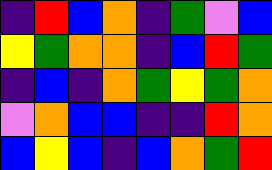[["indigo", "red", "blue", "orange", "indigo", "green", "violet", "blue"], ["yellow", "green", "orange", "orange", "indigo", "blue", "red", "green"], ["indigo", "blue", "indigo", "orange", "green", "yellow", "green", "orange"], ["violet", "orange", "blue", "blue", "indigo", "indigo", "red", "orange"], ["blue", "yellow", "blue", "indigo", "blue", "orange", "green", "red"]]